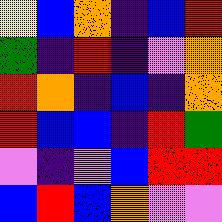[["yellow", "blue", "orange", "indigo", "blue", "red"], ["green", "indigo", "red", "indigo", "violet", "orange"], ["red", "orange", "indigo", "blue", "indigo", "orange"], ["red", "blue", "blue", "indigo", "red", "green"], ["violet", "indigo", "violet", "blue", "red", "red"], ["blue", "red", "blue", "orange", "violet", "violet"]]